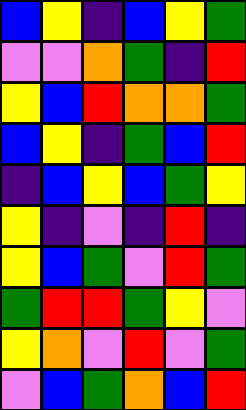[["blue", "yellow", "indigo", "blue", "yellow", "green"], ["violet", "violet", "orange", "green", "indigo", "red"], ["yellow", "blue", "red", "orange", "orange", "green"], ["blue", "yellow", "indigo", "green", "blue", "red"], ["indigo", "blue", "yellow", "blue", "green", "yellow"], ["yellow", "indigo", "violet", "indigo", "red", "indigo"], ["yellow", "blue", "green", "violet", "red", "green"], ["green", "red", "red", "green", "yellow", "violet"], ["yellow", "orange", "violet", "red", "violet", "green"], ["violet", "blue", "green", "orange", "blue", "red"]]